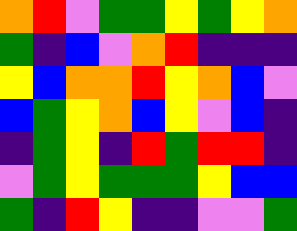[["orange", "red", "violet", "green", "green", "yellow", "green", "yellow", "orange"], ["green", "indigo", "blue", "violet", "orange", "red", "indigo", "indigo", "indigo"], ["yellow", "blue", "orange", "orange", "red", "yellow", "orange", "blue", "violet"], ["blue", "green", "yellow", "orange", "blue", "yellow", "violet", "blue", "indigo"], ["indigo", "green", "yellow", "indigo", "red", "green", "red", "red", "indigo"], ["violet", "green", "yellow", "green", "green", "green", "yellow", "blue", "blue"], ["green", "indigo", "red", "yellow", "indigo", "indigo", "violet", "violet", "green"]]